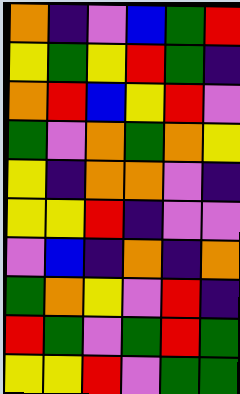[["orange", "indigo", "violet", "blue", "green", "red"], ["yellow", "green", "yellow", "red", "green", "indigo"], ["orange", "red", "blue", "yellow", "red", "violet"], ["green", "violet", "orange", "green", "orange", "yellow"], ["yellow", "indigo", "orange", "orange", "violet", "indigo"], ["yellow", "yellow", "red", "indigo", "violet", "violet"], ["violet", "blue", "indigo", "orange", "indigo", "orange"], ["green", "orange", "yellow", "violet", "red", "indigo"], ["red", "green", "violet", "green", "red", "green"], ["yellow", "yellow", "red", "violet", "green", "green"]]